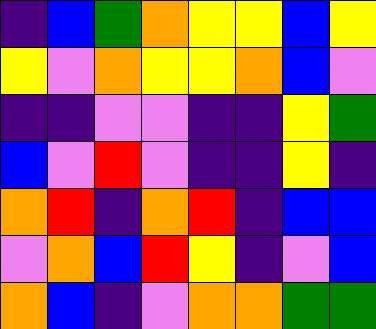[["indigo", "blue", "green", "orange", "yellow", "yellow", "blue", "yellow"], ["yellow", "violet", "orange", "yellow", "yellow", "orange", "blue", "violet"], ["indigo", "indigo", "violet", "violet", "indigo", "indigo", "yellow", "green"], ["blue", "violet", "red", "violet", "indigo", "indigo", "yellow", "indigo"], ["orange", "red", "indigo", "orange", "red", "indigo", "blue", "blue"], ["violet", "orange", "blue", "red", "yellow", "indigo", "violet", "blue"], ["orange", "blue", "indigo", "violet", "orange", "orange", "green", "green"]]